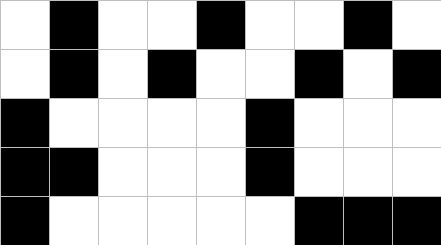[["white", "black", "white", "white", "black", "white", "white", "black", "white"], ["white", "black", "white", "black", "white", "white", "black", "white", "black"], ["black", "white", "white", "white", "white", "black", "white", "white", "white"], ["black", "black", "white", "white", "white", "black", "white", "white", "white"], ["black", "white", "white", "white", "white", "white", "black", "black", "black"]]